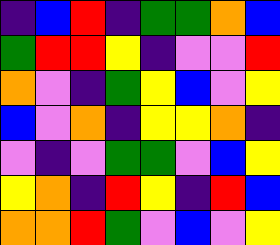[["indigo", "blue", "red", "indigo", "green", "green", "orange", "blue"], ["green", "red", "red", "yellow", "indigo", "violet", "violet", "red"], ["orange", "violet", "indigo", "green", "yellow", "blue", "violet", "yellow"], ["blue", "violet", "orange", "indigo", "yellow", "yellow", "orange", "indigo"], ["violet", "indigo", "violet", "green", "green", "violet", "blue", "yellow"], ["yellow", "orange", "indigo", "red", "yellow", "indigo", "red", "blue"], ["orange", "orange", "red", "green", "violet", "blue", "violet", "yellow"]]